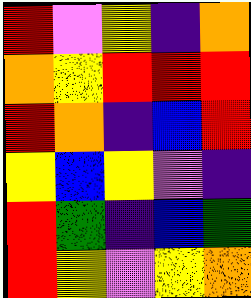[["red", "violet", "yellow", "indigo", "orange"], ["orange", "yellow", "red", "red", "red"], ["red", "orange", "indigo", "blue", "red"], ["yellow", "blue", "yellow", "violet", "indigo"], ["red", "green", "indigo", "blue", "green"], ["red", "yellow", "violet", "yellow", "orange"]]